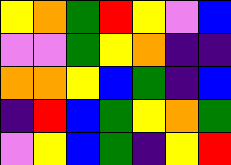[["yellow", "orange", "green", "red", "yellow", "violet", "blue"], ["violet", "violet", "green", "yellow", "orange", "indigo", "indigo"], ["orange", "orange", "yellow", "blue", "green", "indigo", "blue"], ["indigo", "red", "blue", "green", "yellow", "orange", "green"], ["violet", "yellow", "blue", "green", "indigo", "yellow", "red"]]